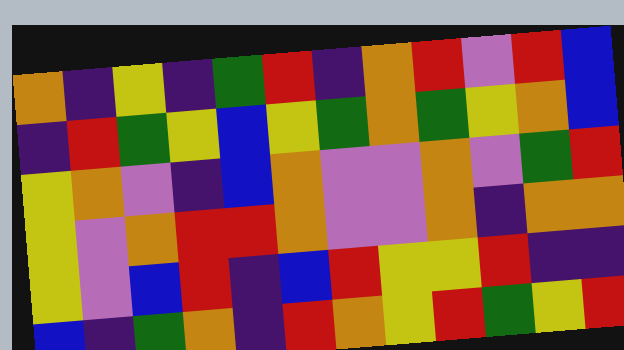[["orange", "indigo", "yellow", "indigo", "green", "red", "indigo", "orange", "red", "violet", "red", "blue"], ["indigo", "red", "green", "yellow", "blue", "yellow", "green", "orange", "green", "yellow", "orange", "blue"], ["yellow", "orange", "violet", "indigo", "blue", "orange", "violet", "violet", "orange", "violet", "green", "red"], ["yellow", "violet", "orange", "red", "red", "orange", "violet", "violet", "orange", "indigo", "orange", "orange"], ["yellow", "violet", "blue", "red", "indigo", "blue", "red", "yellow", "yellow", "red", "indigo", "indigo"], ["blue", "indigo", "green", "orange", "indigo", "red", "orange", "yellow", "red", "green", "yellow", "red"]]